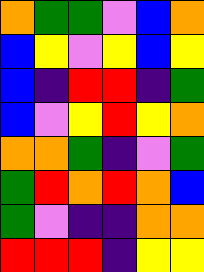[["orange", "green", "green", "violet", "blue", "orange"], ["blue", "yellow", "violet", "yellow", "blue", "yellow"], ["blue", "indigo", "red", "red", "indigo", "green"], ["blue", "violet", "yellow", "red", "yellow", "orange"], ["orange", "orange", "green", "indigo", "violet", "green"], ["green", "red", "orange", "red", "orange", "blue"], ["green", "violet", "indigo", "indigo", "orange", "orange"], ["red", "red", "red", "indigo", "yellow", "yellow"]]